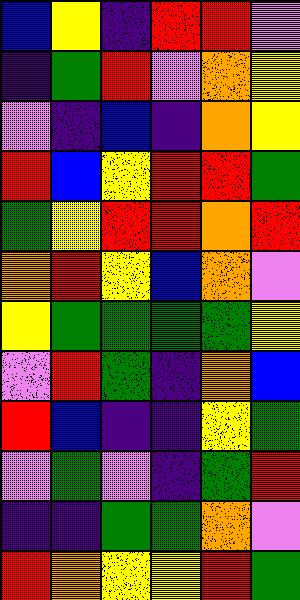[["blue", "yellow", "indigo", "red", "red", "violet"], ["indigo", "green", "red", "violet", "orange", "yellow"], ["violet", "indigo", "blue", "indigo", "orange", "yellow"], ["red", "blue", "yellow", "red", "red", "green"], ["green", "yellow", "red", "red", "orange", "red"], ["orange", "red", "yellow", "blue", "orange", "violet"], ["yellow", "green", "green", "green", "green", "yellow"], ["violet", "red", "green", "indigo", "orange", "blue"], ["red", "blue", "indigo", "indigo", "yellow", "green"], ["violet", "green", "violet", "indigo", "green", "red"], ["indigo", "indigo", "green", "green", "orange", "violet"], ["red", "orange", "yellow", "yellow", "red", "green"]]